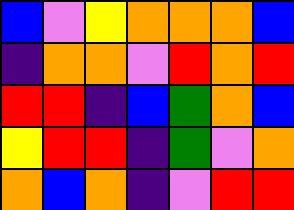[["blue", "violet", "yellow", "orange", "orange", "orange", "blue"], ["indigo", "orange", "orange", "violet", "red", "orange", "red"], ["red", "red", "indigo", "blue", "green", "orange", "blue"], ["yellow", "red", "red", "indigo", "green", "violet", "orange"], ["orange", "blue", "orange", "indigo", "violet", "red", "red"]]